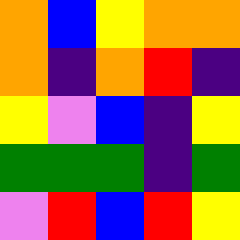[["orange", "blue", "yellow", "orange", "orange"], ["orange", "indigo", "orange", "red", "indigo"], ["yellow", "violet", "blue", "indigo", "yellow"], ["green", "green", "green", "indigo", "green"], ["violet", "red", "blue", "red", "yellow"]]